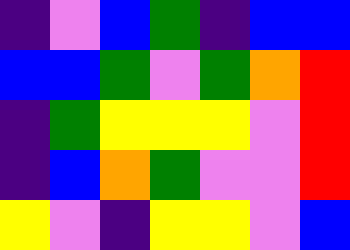[["indigo", "violet", "blue", "green", "indigo", "blue", "blue"], ["blue", "blue", "green", "violet", "green", "orange", "red"], ["indigo", "green", "yellow", "yellow", "yellow", "violet", "red"], ["indigo", "blue", "orange", "green", "violet", "violet", "red"], ["yellow", "violet", "indigo", "yellow", "yellow", "violet", "blue"]]